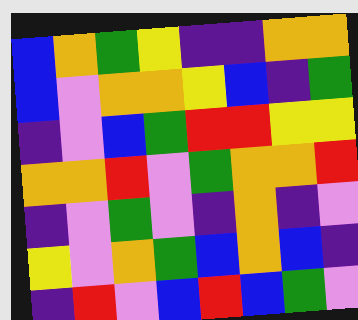[["blue", "orange", "green", "yellow", "indigo", "indigo", "orange", "orange"], ["blue", "violet", "orange", "orange", "yellow", "blue", "indigo", "green"], ["indigo", "violet", "blue", "green", "red", "red", "yellow", "yellow"], ["orange", "orange", "red", "violet", "green", "orange", "orange", "red"], ["indigo", "violet", "green", "violet", "indigo", "orange", "indigo", "violet"], ["yellow", "violet", "orange", "green", "blue", "orange", "blue", "indigo"], ["indigo", "red", "violet", "blue", "red", "blue", "green", "violet"]]